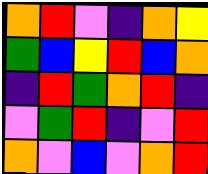[["orange", "red", "violet", "indigo", "orange", "yellow"], ["green", "blue", "yellow", "red", "blue", "orange"], ["indigo", "red", "green", "orange", "red", "indigo"], ["violet", "green", "red", "indigo", "violet", "red"], ["orange", "violet", "blue", "violet", "orange", "red"]]